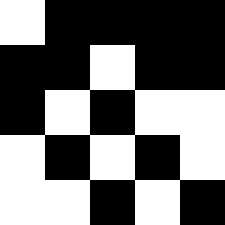[["white", "black", "black", "black", "black"], ["black", "black", "white", "black", "black"], ["black", "white", "black", "white", "white"], ["white", "black", "white", "black", "white"], ["white", "white", "black", "white", "black"]]